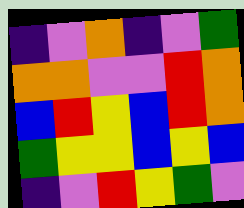[["indigo", "violet", "orange", "indigo", "violet", "green"], ["orange", "orange", "violet", "violet", "red", "orange"], ["blue", "red", "yellow", "blue", "red", "orange"], ["green", "yellow", "yellow", "blue", "yellow", "blue"], ["indigo", "violet", "red", "yellow", "green", "violet"]]